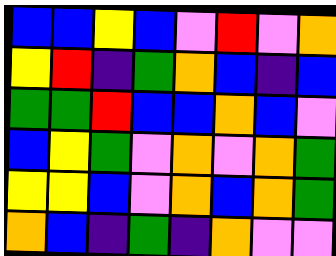[["blue", "blue", "yellow", "blue", "violet", "red", "violet", "orange"], ["yellow", "red", "indigo", "green", "orange", "blue", "indigo", "blue"], ["green", "green", "red", "blue", "blue", "orange", "blue", "violet"], ["blue", "yellow", "green", "violet", "orange", "violet", "orange", "green"], ["yellow", "yellow", "blue", "violet", "orange", "blue", "orange", "green"], ["orange", "blue", "indigo", "green", "indigo", "orange", "violet", "violet"]]